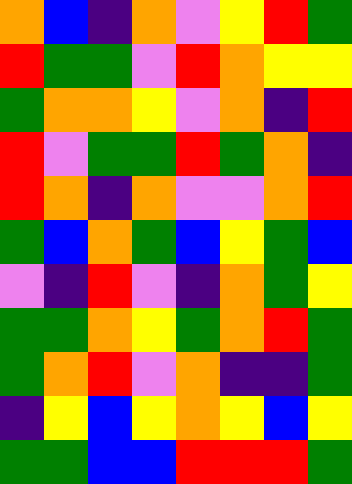[["orange", "blue", "indigo", "orange", "violet", "yellow", "red", "green"], ["red", "green", "green", "violet", "red", "orange", "yellow", "yellow"], ["green", "orange", "orange", "yellow", "violet", "orange", "indigo", "red"], ["red", "violet", "green", "green", "red", "green", "orange", "indigo"], ["red", "orange", "indigo", "orange", "violet", "violet", "orange", "red"], ["green", "blue", "orange", "green", "blue", "yellow", "green", "blue"], ["violet", "indigo", "red", "violet", "indigo", "orange", "green", "yellow"], ["green", "green", "orange", "yellow", "green", "orange", "red", "green"], ["green", "orange", "red", "violet", "orange", "indigo", "indigo", "green"], ["indigo", "yellow", "blue", "yellow", "orange", "yellow", "blue", "yellow"], ["green", "green", "blue", "blue", "red", "red", "red", "green"]]